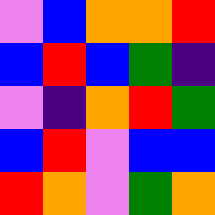[["violet", "blue", "orange", "orange", "red"], ["blue", "red", "blue", "green", "indigo"], ["violet", "indigo", "orange", "red", "green"], ["blue", "red", "violet", "blue", "blue"], ["red", "orange", "violet", "green", "orange"]]